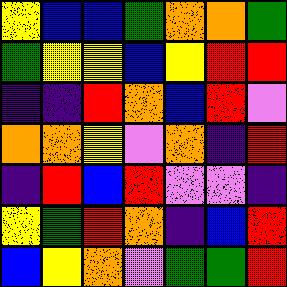[["yellow", "blue", "blue", "green", "orange", "orange", "green"], ["green", "yellow", "yellow", "blue", "yellow", "red", "red"], ["indigo", "indigo", "red", "orange", "blue", "red", "violet"], ["orange", "orange", "yellow", "violet", "orange", "indigo", "red"], ["indigo", "red", "blue", "red", "violet", "violet", "indigo"], ["yellow", "green", "red", "orange", "indigo", "blue", "red"], ["blue", "yellow", "orange", "violet", "green", "green", "red"]]